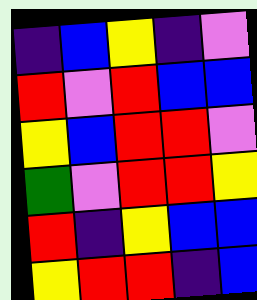[["indigo", "blue", "yellow", "indigo", "violet"], ["red", "violet", "red", "blue", "blue"], ["yellow", "blue", "red", "red", "violet"], ["green", "violet", "red", "red", "yellow"], ["red", "indigo", "yellow", "blue", "blue"], ["yellow", "red", "red", "indigo", "blue"]]